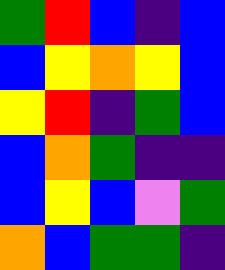[["green", "red", "blue", "indigo", "blue"], ["blue", "yellow", "orange", "yellow", "blue"], ["yellow", "red", "indigo", "green", "blue"], ["blue", "orange", "green", "indigo", "indigo"], ["blue", "yellow", "blue", "violet", "green"], ["orange", "blue", "green", "green", "indigo"]]